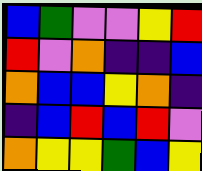[["blue", "green", "violet", "violet", "yellow", "red"], ["red", "violet", "orange", "indigo", "indigo", "blue"], ["orange", "blue", "blue", "yellow", "orange", "indigo"], ["indigo", "blue", "red", "blue", "red", "violet"], ["orange", "yellow", "yellow", "green", "blue", "yellow"]]